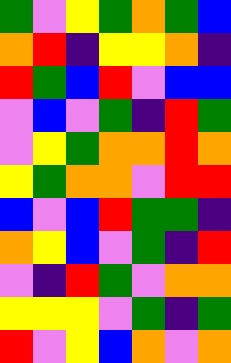[["green", "violet", "yellow", "green", "orange", "green", "blue"], ["orange", "red", "indigo", "yellow", "yellow", "orange", "indigo"], ["red", "green", "blue", "red", "violet", "blue", "blue"], ["violet", "blue", "violet", "green", "indigo", "red", "green"], ["violet", "yellow", "green", "orange", "orange", "red", "orange"], ["yellow", "green", "orange", "orange", "violet", "red", "red"], ["blue", "violet", "blue", "red", "green", "green", "indigo"], ["orange", "yellow", "blue", "violet", "green", "indigo", "red"], ["violet", "indigo", "red", "green", "violet", "orange", "orange"], ["yellow", "yellow", "yellow", "violet", "green", "indigo", "green"], ["red", "violet", "yellow", "blue", "orange", "violet", "orange"]]